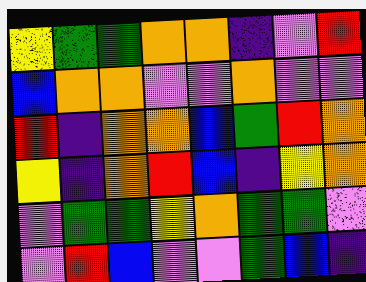[["yellow", "green", "green", "orange", "orange", "indigo", "violet", "red"], ["blue", "orange", "orange", "violet", "violet", "orange", "violet", "violet"], ["red", "indigo", "orange", "orange", "blue", "green", "red", "orange"], ["yellow", "indigo", "orange", "red", "blue", "indigo", "yellow", "orange"], ["violet", "green", "green", "yellow", "orange", "green", "green", "violet"], ["violet", "red", "blue", "violet", "violet", "green", "blue", "indigo"]]